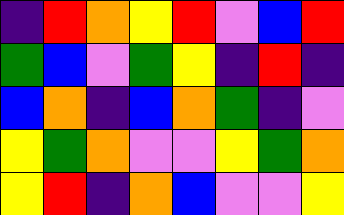[["indigo", "red", "orange", "yellow", "red", "violet", "blue", "red"], ["green", "blue", "violet", "green", "yellow", "indigo", "red", "indigo"], ["blue", "orange", "indigo", "blue", "orange", "green", "indigo", "violet"], ["yellow", "green", "orange", "violet", "violet", "yellow", "green", "orange"], ["yellow", "red", "indigo", "orange", "blue", "violet", "violet", "yellow"]]